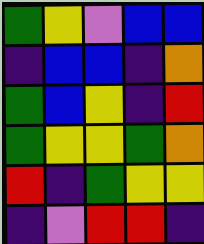[["green", "yellow", "violet", "blue", "blue"], ["indigo", "blue", "blue", "indigo", "orange"], ["green", "blue", "yellow", "indigo", "red"], ["green", "yellow", "yellow", "green", "orange"], ["red", "indigo", "green", "yellow", "yellow"], ["indigo", "violet", "red", "red", "indigo"]]